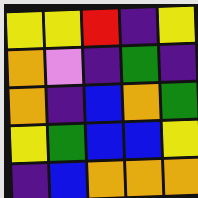[["yellow", "yellow", "red", "indigo", "yellow"], ["orange", "violet", "indigo", "green", "indigo"], ["orange", "indigo", "blue", "orange", "green"], ["yellow", "green", "blue", "blue", "yellow"], ["indigo", "blue", "orange", "orange", "orange"]]